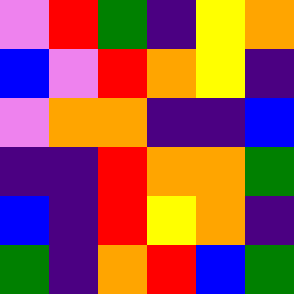[["violet", "red", "green", "indigo", "yellow", "orange"], ["blue", "violet", "red", "orange", "yellow", "indigo"], ["violet", "orange", "orange", "indigo", "indigo", "blue"], ["indigo", "indigo", "red", "orange", "orange", "green"], ["blue", "indigo", "red", "yellow", "orange", "indigo"], ["green", "indigo", "orange", "red", "blue", "green"]]